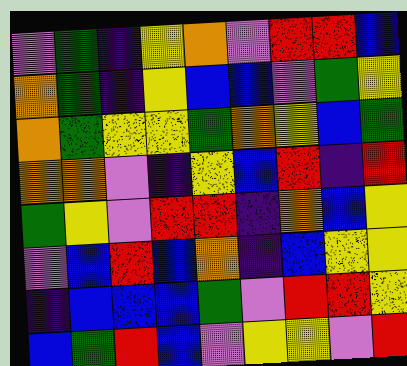[["violet", "green", "indigo", "yellow", "orange", "violet", "red", "red", "blue"], ["orange", "green", "indigo", "yellow", "blue", "blue", "violet", "green", "yellow"], ["orange", "green", "yellow", "yellow", "green", "orange", "yellow", "blue", "green"], ["orange", "orange", "violet", "indigo", "yellow", "blue", "red", "indigo", "red"], ["green", "yellow", "violet", "red", "red", "indigo", "orange", "blue", "yellow"], ["violet", "blue", "red", "blue", "orange", "indigo", "blue", "yellow", "yellow"], ["indigo", "blue", "blue", "blue", "green", "violet", "red", "red", "yellow"], ["blue", "green", "red", "blue", "violet", "yellow", "yellow", "violet", "red"]]